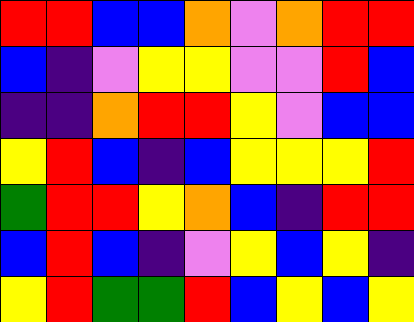[["red", "red", "blue", "blue", "orange", "violet", "orange", "red", "red"], ["blue", "indigo", "violet", "yellow", "yellow", "violet", "violet", "red", "blue"], ["indigo", "indigo", "orange", "red", "red", "yellow", "violet", "blue", "blue"], ["yellow", "red", "blue", "indigo", "blue", "yellow", "yellow", "yellow", "red"], ["green", "red", "red", "yellow", "orange", "blue", "indigo", "red", "red"], ["blue", "red", "blue", "indigo", "violet", "yellow", "blue", "yellow", "indigo"], ["yellow", "red", "green", "green", "red", "blue", "yellow", "blue", "yellow"]]